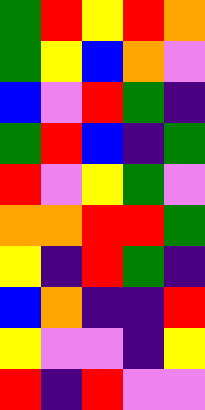[["green", "red", "yellow", "red", "orange"], ["green", "yellow", "blue", "orange", "violet"], ["blue", "violet", "red", "green", "indigo"], ["green", "red", "blue", "indigo", "green"], ["red", "violet", "yellow", "green", "violet"], ["orange", "orange", "red", "red", "green"], ["yellow", "indigo", "red", "green", "indigo"], ["blue", "orange", "indigo", "indigo", "red"], ["yellow", "violet", "violet", "indigo", "yellow"], ["red", "indigo", "red", "violet", "violet"]]